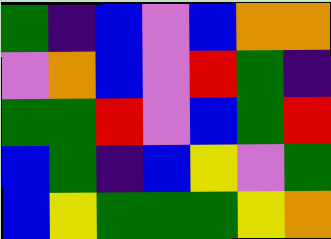[["green", "indigo", "blue", "violet", "blue", "orange", "orange"], ["violet", "orange", "blue", "violet", "red", "green", "indigo"], ["green", "green", "red", "violet", "blue", "green", "red"], ["blue", "green", "indigo", "blue", "yellow", "violet", "green"], ["blue", "yellow", "green", "green", "green", "yellow", "orange"]]